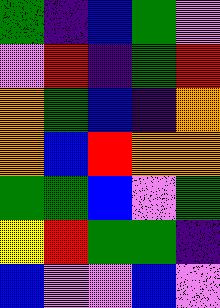[["green", "indigo", "blue", "green", "violet"], ["violet", "red", "indigo", "green", "red"], ["orange", "green", "blue", "indigo", "orange"], ["orange", "blue", "red", "orange", "orange"], ["green", "green", "blue", "violet", "green"], ["yellow", "red", "green", "green", "indigo"], ["blue", "violet", "violet", "blue", "violet"]]